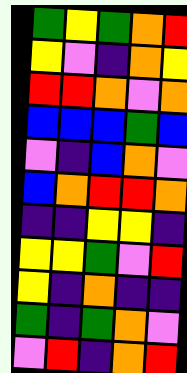[["green", "yellow", "green", "orange", "red"], ["yellow", "violet", "indigo", "orange", "yellow"], ["red", "red", "orange", "violet", "orange"], ["blue", "blue", "blue", "green", "blue"], ["violet", "indigo", "blue", "orange", "violet"], ["blue", "orange", "red", "red", "orange"], ["indigo", "indigo", "yellow", "yellow", "indigo"], ["yellow", "yellow", "green", "violet", "red"], ["yellow", "indigo", "orange", "indigo", "indigo"], ["green", "indigo", "green", "orange", "violet"], ["violet", "red", "indigo", "orange", "red"]]